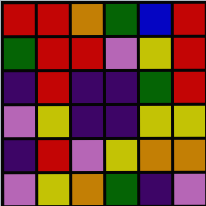[["red", "red", "orange", "green", "blue", "red"], ["green", "red", "red", "violet", "yellow", "red"], ["indigo", "red", "indigo", "indigo", "green", "red"], ["violet", "yellow", "indigo", "indigo", "yellow", "yellow"], ["indigo", "red", "violet", "yellow", "orange", "orange"], ["violet", "yellow", "orange", "green", "indigo", "violet"]]